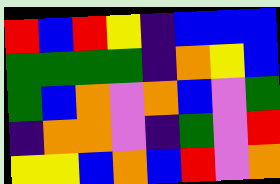[["red", "blue", "red", "yellow", "indigo", "blue", "blue", "blue"], ["green", "green", "green", "green", "indigo", "orange", "yellow", "blue"], ["green", "blue", "orange", "violet", "orange", "blue", "violet", "green"], ["indigo", "orange", "orange", "violet", "indigo", "green", "violet", "red"], ["yellow", "yellow", "blue", "orange", "blue", "red", "violet", "orange"]]